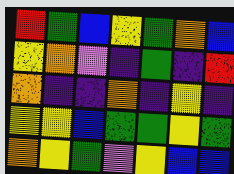[["red", "green", "blue", "yellow", "green", "orange", "blue"], ["yellow", "orange", "violet", "indigo", "green", "indigo", "red"], ["orange", "indigo", "indigo", "orange", "indigo", "yellow", "indigo"], ["yellow", "yellow", "blue", "green", "green", "yellow", "green"], ["orange", "yellow", "green", "violet", "yellow", "blue", "blue"]]